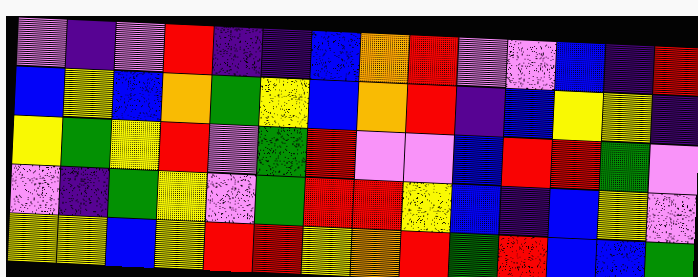[["violet", "indigo", "violet", "red", "indigo", "indigo", "blue", "orange", "red", "violet", "violet", "blue", "indigo", "red"], ["blue", "yellow", "blue", "orange", "green", "yellow", "blue", "orange", "red", "indigo", "blue", "yellow", "yellow", "indigo"], ["yellow", "green", "yellow", "red", "violet", "green", "red", "violet", "violet", "blue", "red", "red", "green", "violet"], ["violet", "indigo", "green", "yellow", "violet", "green", "red", "red", "yellow", "blue", "indigo", "blue", "yellow", "violet"], ["yellow", "yellow", "blue", "yellow", "red", "red", "yellow", "orange", "red", "green", "red", "blue", "blue", "green"]]